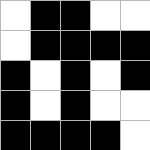[["white", "black", "black", "white", "white"], ["white", "black", "black", "black", "black"], ["black", "white", "black", "white", "black"], ["black", "white", "black", "white", "white"], ["black", "black", "black", "black", "white"]]